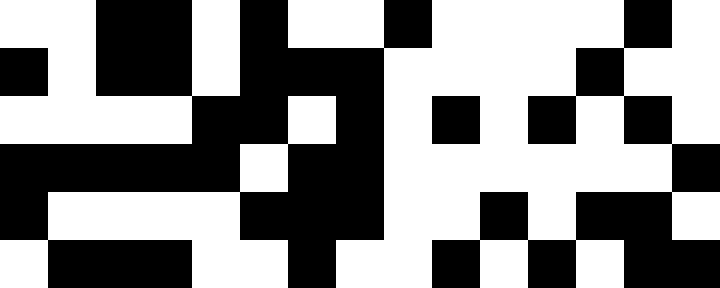[["white", "white", "black", "black", "white", "black", "white", "white", "black", "white", "white", "white", "white", "black", "white"], ["black", "white", "black", "black", "white", "black", "black", "black", "white", "white", "white", "white", "black", "white", "white"], ["white", "white", "white", "white", "black", "black", "white", "black", "white", "black", "white", "black", "white", "black", "white"], ["black", "black", "black", "black", "black", "white", "black", "black", "white", "white", "white", "white", "white", "white", "black"], ["black", "white", "white", "white", "white", "black", "black", "black", "white", "white", "black", "white", "black", "black", "white"], ["white", "black", "black", "black", "white", "white", "black", "white", "white", "black", "white", "black", "white", "black", "black"]]